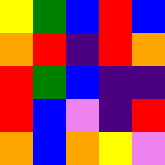[["yellow", "green", "blue", "red", "blue"], ["orange", "red", "indigo", "red", "orange"], ["red", "green", "blue", "indigo", "indigo"], ["red", "blue", "violet", "indigo", "red"], ["orange", "blue", "orange", "yellow", "violet"]]